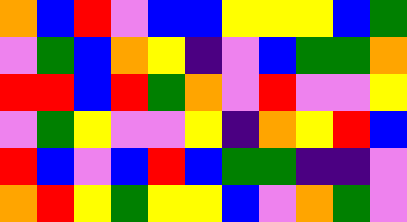[["orange", "blue", "red", "violet", "blue", "blue", "yellow", "yellow", "yellow", "blue", "green"], ["violet", "green", "blue", "orange", "yellow", "indigo", "violet", "blue", "green", "green", "orange"], ["red", "red", "blue", "red", "green", "orange", "violet", "red", "violet", "violet", "yellow"], ["violet", "green", "yellow", "violet", "violet", "yellow", "indigo", "orange", "yellow", "red", "blue"], ["red", "blue", "violet", "blue", "red", "blue", "green", "green", "indigo", "indigo", "violet"], ["orange", "red", "yellow", "green", "yellow", "yellow", "blue", "violet", "orange", "green", "violet"]]